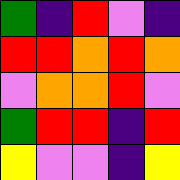[["green", "indigo", "red", "violet", "indigo"], ["red", "red", "orange", "red", "orange"], ["violet", "orange", "orange", "red", "violet"], ["green", "red", "red", "indigo", "red"], ["yellow", "violet", "violet", "indigo", "yellow"]]